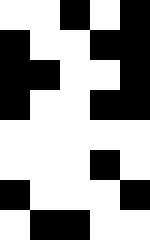[["white", "white", "black", "white", "black"], ["black", "white", "white", "black", "black"], ["black", "black", "white", "white", "black"], ["black", "white", "white", "black", "black"], ["white", "white", "white", "white", "white"], ["white", "white", "white", "black", "white"], ["black", "white", "white", "white", "black"], ["white", "black", "black", "white", "white"]]